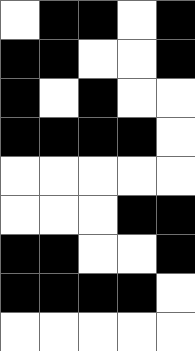[["white", "black", "black", "white", "black"], ["black", "black", "white", "white", "black"], ["black", "white", "black", "white", "white"], ["black", "black", "black", "black", "white"], ["white", "white", "white", "white", "white"], ["white", "white", "white", "black", "black"], ["black", "black", "white", "white", "black"], ["black", "black", "black", "black", "white"], ["white", "white", "white", "white", "white"]]